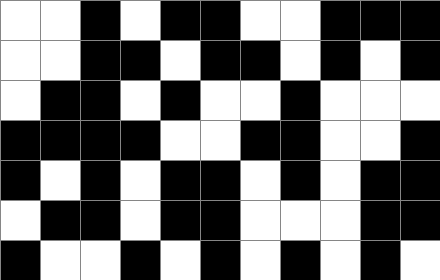[["white", "white", "black", "white", "black", "black", "white", "white", "black", "black", "black"], ["white", "white", "black", "black", "white", "black", "black", "white", "black", "white", "black"], ["white", "black", "black", "white", "black", "white", "white", "black", "white", "white", "white"], ["black", "black", "black", "black", "white", "white", "black", "black", "white", "white", "black"], ["black", "white", "black", "white", "black", "black", "white", "black", "white", "black", "black"], ["white", "black", "black", "white", "black", "black", "white", "white", "white", "black", "black"], ["black", "white", "white", "black", "white", "black", "white", "black", "white", "black", "white"]]